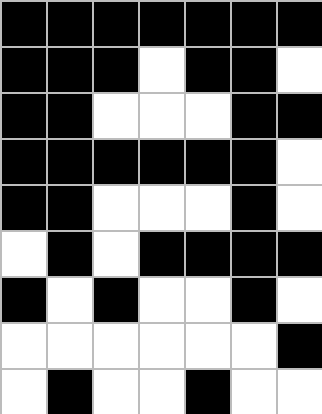[["black", "black", "black", "black", "black", "black", "black"], ["black", "black", "black", "white", "black", "black", "white"], ["black", "black", "white", "white", "white", "black", "black"], ["black", "black", "black", "black", "black", "black", "white"], ["black", "black", "white", "white", "white", "black", "white"], ["white", "black", "white", "black", "black", "black", "black"], ["black", "white", "black", "white", "white", "black", "white"], ["white", "white", "white", "white", "white", "white", "black"], ["white", "black", "white", "white", "black", "white", "white"]]